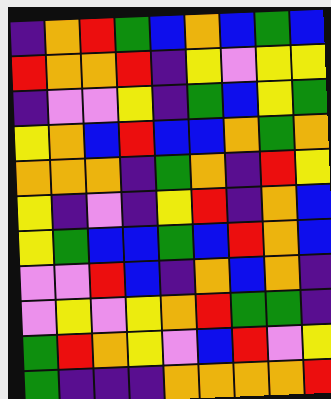[["indigo", "orange", "red", "green", "blue", "orange", "blue", "green", "blue"], ["red", "orange", "orange", "red", "indigo", "yellow", "violet", "yellow", "yellow"], ["indigo", "violet", "violet", "yellow", "indigo", "green", "blue", "yellow", "green"], ["yellow", "orange", "blue", "red", "blue", "blue", "orange", "green", "orange"], ["orange", "orange", "orange", "indigo", "green", "orange", "indigo", "red", "yellow"], ["yellow", "indigo", "violet", "indigo", "yellow", "red", "indigo", "orange", "blue"], ["yellow", "green", "blue", "blue", "green", "blue", "red", "orange", "blue"], ["violet", "violet", "red", "blue", "indigo", "orange", "blue", "orange", "indigo"], ["violet", "yellow", "violet", "yellow", "orange", "red", "green", "green", "indigo"], ["green", "red", "orange", "yellow", "violet", "blue", "red", "violet", "yellow"], ["green", "indigo", "indigo", "indigo", "orange", "orange", "orange", "orange", "red"]]